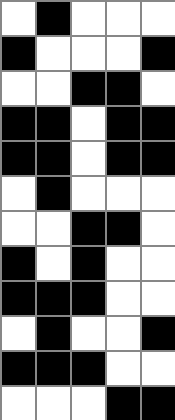[["white", "black", "white", "white", "white"], ["black", "white", "white", "white", "black"], ["white", "white", "black", "black", "white"], ["black", "black", "white", "black", "black"], ["black", "black", "white", "black", "black"], ["white", "black", "white", "white", "white"], ["white", "white", "black", "black", "white"], ["black", "white", "black", "white", "white"], ["black", "black", "black", "white", "white"], ["white", "black", "white", "white", "black"], ["black", "black", "black", "white", "white"], ["white", "white", "white", "black", "black"]]